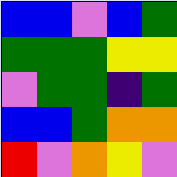[["blue", "blue", "violet", "blue", "green"], ["green", "green", "green", "yellow", "yellow"], ["violet", "green", "green", "indigo", "green"], ["blue", "blue", "green", "orange", "orange"], ["red", "violet", "orange", "yellow", "violet"]]